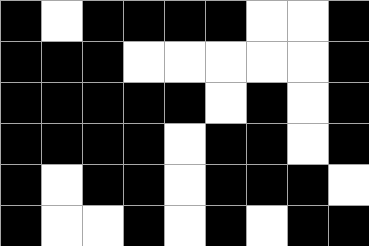[["black", "white", "black", "black", "black", "black", "white", "white", "black"], ["black", "black", "black", "white", "white", "white", "white", "white", "black"], ["black", "black", "black", "black", "black", "white", "black", "white", "black"], ["black", "black", "black", "black", "white", "black", "black", "white", "black"], ["black", "white", "black", "black", "white", "black", "black", "black", "white"], ["black", "white", "white", "black", "white", "black", "white", "black", "black"]]